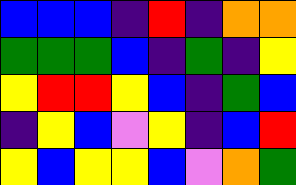[["blue", "blue", "blue", "indigo", "red", "indigo", "orange", "orange"], ["green", "green", "green", "blue", "indigo", "green", "indigo", "yellow"], ["yellow", "red", "red", "yellow", "blue", "indigo", "green", "blue"], ["indigo", "yellow", "blue", "violet", "yellow", "indigo", "blue", "red"], ["yellow", "blue", "yellow", "yellow", "blue", "violet", "orange", "green"]]